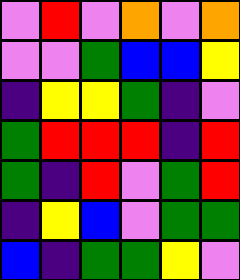[["violet", "red", "violet", "orange", "violet", "orange"], ["violet", "violet", "green", "blue", "blue", "yellow"], ["indigo", "yellow", "yellow", "green", "indigo", "violet"], ["green", "red", "red", "red", "indigo", "red"], ["green", "indigo", "red", "violet", "green", "red"], ["indigo", "yellow", "blue", "violet", "green", "green"], ["blue", "indigo", "green", "green", "yellow", "violet"]]